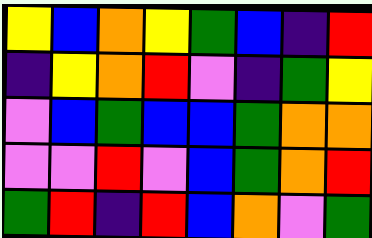[["yellow", "blue", "orange", "yellow", "green", "blue", "indigo", "red"], ["indigo", "yellow", "orange", "red", "violet", "indigo", "green", "yellow"], ["violet", "blue", "green", "blue", "blue", "green", "orange", "orange"], ["violet", "violet", "red", "violet", "blue", "green", "orange", "red"], ["green", "red", "indigo", "red", "blue", "orange", "violet", "green"]]